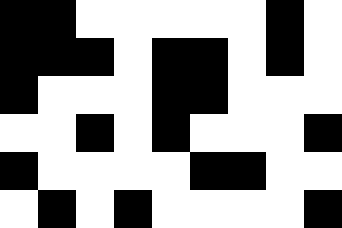[["black", "black", "white", "white", "white", "white", "white", "black", "white"], ["black", "black", "black", "white", "black", "black", "white", "black", "white"], ["black", "white", "white", "white", "black", "black", "white", "white", "white"], ["white", "white", "black", "white", "black", "white", "white", "white", "black"], ["black", "white", "white", "white", "white", "black", "black", "white", "white"], ["white", "black", "white", "black", "white", "white", "white", "white", "black"]]